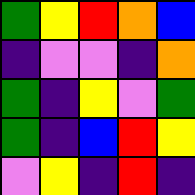[["green", "yellow", "red", "orange", "blue"], ["indigo", "violet", "violet", "indigo", "orange"], ["green", "indigo", "yellow", "violet", "green"], ["green", "indigo", "blue", "red", "yellow"], ["violet", "yellow", "indigo", "red", "indigo"]]